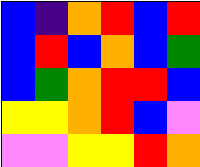[["blue", "indigo", "orange", "red", "blue", "red"], ["blue", "red", "blue", "orange", "blue", "green"], ["blue", "green", "orange", "red", "red", "blue"], ["yellow", "yellow", "orange", "red", "blue", "violet"], ["violet", "violet", "yellow", "yellow", "red", "orange"]]